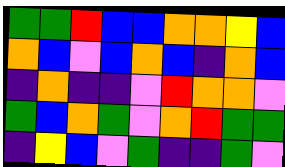[["green", "green", "red", "blue", "blue", "orange", "orange", "yellow", "blue"], ["orange", "blue", "violet", "blue", "orange", "blue", "indigo", "orange", "blue"], ["indigo", "orange", "indigo", "indigo", "violet", "red", "orange", "orange", "violet"], ["green", "blue", "orange", "green", "violet", "orange", "red", "green", "green"], ["indigo", "yellow", "blue", "violet", "green", "indigo", "indigo", "green", "violet"]]